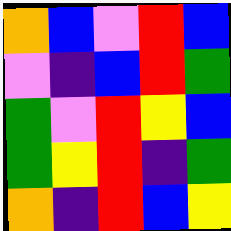[["orange", "blue", "violet", "red", "blue"], ["violet", "indigo", "blue", "red", "green"], ["green", "violet", "red", "yellow", "blue"], ["green", "yellow", "red", "indigo", "green"], ["orange", "indigo", "red", "blue", "yellow"]]